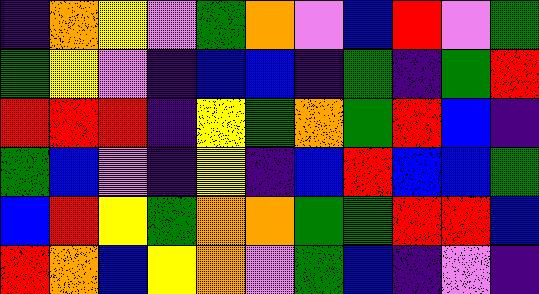[["indigo", "orange", "yellow", "violet", "green", "orange", "violet", "blue", "red", "violet", "green"], ["green", "yellow", "violet", "indigo", "blue", "blue", "indigo", "green", "indigo", "green", "red"], ["red", "red", "red", "indigo", "yellow", "green", "orange", "green", "red", "blue", "indigo"], ["green", "blue", "violet", "indigo", "yellow", "indigo", "blue", "red", "blue", "blue", "green"], ["blue", "red", "yellow", "green", "orange", "orange", "green", "green", "red", "red", "blue"], ["red", "orange", "blue", "yellow", "orange", "violet", "green", "blue", "indigo", "violet", "indigo"]]